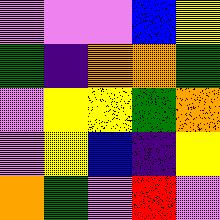[["violet", "violet", "violet", "blue", "yellow"], ["green", "indigo", "orange", "orange", "green"], ["violet", "yellow", "yellow", "green", "orange"], ["violet", "yellow", "blue", "indigo", "yellow"], ["orange", "green", "violet", "red", "violet"]]